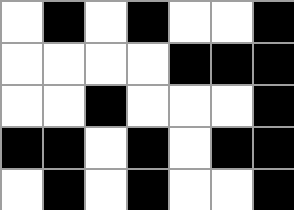[["white", "black", "white", "black", "white", "white", "black"], ["white", "white", "white", "white", "black", "black", "black"], ["white", "white", "black", "white", "white", "white", "black"], ["black", "black", "white", "black", "white", "black", "black"], ["white", "black", "white", "black", "white", "white", "black"]]